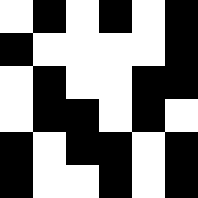[["white", "black", "white", "black", "white", "black"], ["black", "white", "white", "white", "white", "black"], ["white", "black", "white", "white", "black", "black"], ["white", "black", "black", "white", "black", "white"], ["black", "white", "black", "black", "white", "black"], ["black", "white", "white", "black", "white", "black"]]